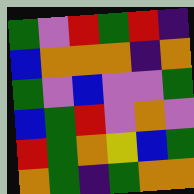[["green", "violet", "red", "green", "red", "indigo"], ["blue", "orange", "orange", "orange", "indigo", "orange"], ["green", "violet", "blue", "violet", "violet", "green"], ["blue", "green", "red", "violet", "orange", "violet"], ["red", "green", "orange", "yellow", "blue", "green"], ["orange", "green", "indigo", "green", "orange", "orange"]]